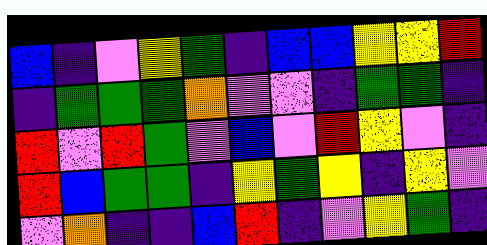[["blue", "indigo", "violet", "yellow", "green", "indigo", "blue", "blue", "yellow", "yellow", "red"], ["indigo", "green", "green", "green", "orange", "violet", "violet", "indigo", "green", "green", "indigo"], ["red", "violet", "red", "green", "violet", "blue", "violet", "red", "yellow", "violet", "indigo"], ["red", "blue", "green", "green", "indigo", "yellow", "green", "yellow", "indigo", "yellow", "violet"], ["violet", "orange", "indigo", "indigo", "blue", "red", "indigo", "violet", "yellow", "green", "indigo"]]